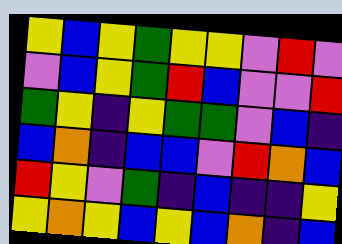[["yellow", "blue", "yellow", "green", "yellow", "yellow", "violet", "red", "violet"], ["violet", "blue", "yellow", "green", "red", "blue", "violet", "violet", "red"], ["green", "yellow", "indigo", "yellow", "green", "green", "violet", "blue", "indigo"], ["blue", "orange", "indigo", "blue", "blue", "violet", "red", "orange", "blue"], ["red", "yellow", "violet", "green", "indigo", "blue", "indigo", "indigo", "yellow"], ["yellow", "orange", "yellow", "blue", "yellow", "blue", "orange", "indigo", "blue"]]